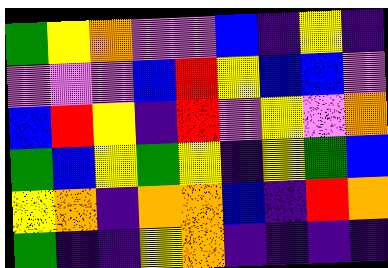[["green", "yellow", "orange", "violet", "violet", "blue", "indigo", "yellow", "indigo"], ["violet", "violet", "violet", "blue", "red", "yellow", "blue", "blue", "violet"], ["blue", "red", "yellow", "indigo", "red", "violet", "yellow", "violet", "orange"], ["green", "blue", "yellow", "green", "yellow", "indigo", "yellow", "green", "blue"], ["yellow", "orange", "indigo", "orange", "orange", "blue", "indigo", "red", "orange"], ["green", "indigo", "indigo", "yellow", "orange", "indigo", "indigo", "indigo", "indigo"]]